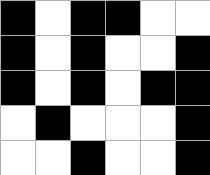[["black", "white", "black", "black", "white", "white"], ["black", "white", "black", "white", "white", "black"], ["black", "white", "black", "white", "black", "black"], ["white", "black", "white", "white", "white", "black"], ["white", "white", "black", "white", "white", "black"]]